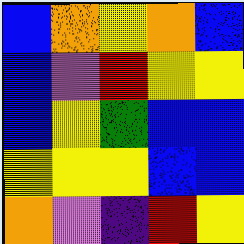[["blue", "orange", "yellow", "orange", "blue"], ["blue", "violet", "red", "yellow", "yellow"], ["blue", "yellow", "green", "blue", "blue"], ["yellow", "yellow", "yellow", "blue", "blue"], ["orange", "violet", "indigo", "red", "yellow"]]